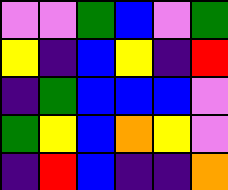[["violet", "violet", "green", "blue", "violet", "green"], ["yellow", "indigo", "blue", "yellow", "indigo", "red"], ["indigo", "green", "blue", "blue", "blue", "violet"], ["green", "yellow", "blue", "orange", "yellow", "violet"], ["indigo", "red", "blue", "indigo", "indigo", "orange"]]